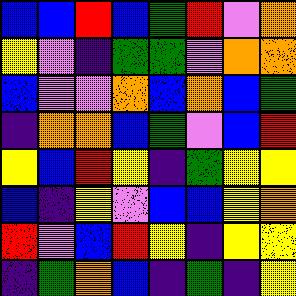[["blue", "blue", "red", "blue", "green", "red", "violet", "orange"], ["yellow", "violet", "indigo", "green", "green", "violet", "orange", "orange"], ["blue", "violet", "violet", "orange", "blue", "orange", "blue", "green"], ["indigo", "orange", "orange", "blue", "green", "violet", "blue", "red"], ["yellow", "blue", "red", "yellow", "indigo", "green", "yellow", "yellow"], ["blue", "indigo", "yellow", "violet", "blue", "blue", "yellow", "orange"], ["red", "violet", "blue", "red", "yellow", "indigo", "yellow", "yellow"], ["indigo", "green", "orange", "blue", "indigo", "green", "indigo", "yellow"]]